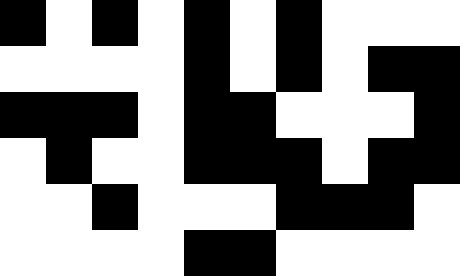[["black", "white", "black", "white", "black", "white", "black", "white", "white", "white"], ["white", "white", "white", "white", "black", "white", "black", "white", "black", "black"], ["black", "black", "black", "white", "black", "black", "white", "white", "white", "black"], ["white", "black", "white", "white", "black", "black", "black", "white", "black", "black"], ["white", "white", "black", "white", "white", "white", "black", "black", "black", "white"], ["white", "white", "white", "white", "black", "black", "white", "white", "white", "white"]]